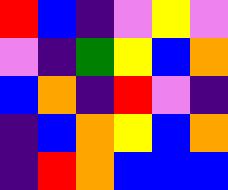[["red", "blue", "indigo", "violet", "yellow", "violet"], ["violet", "indigo", "green", "yellow", "blue", "orange"], ["blue", "orange", "indigo", "red", "violet", "indigo"], ["indigo", "blue", "orange", "yellow", "blue", "orange"], ["indigo", "red", "orange", "blue", "blue", "blue"]]